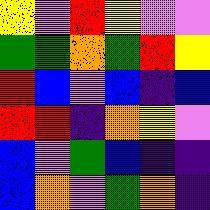[["yellow", "violet", "red", "yellow", "violet", "violet"], ["green", "green", "orange", "green", "red", "yellow"], ["red", "blue", "violet", "blue", "indigo", "blue"], ["red", "red", "indigo", "orange", "yellow", "violet"], ["blue", "violet", "green", "blue", "indigo", "indigo"], ["blue", "orange", "violet", "green", "orange", "indigo"]]